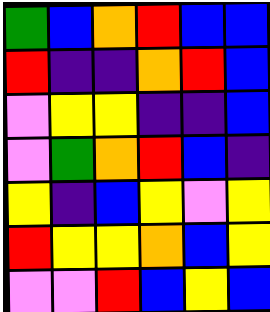[["green", "blue", "orange", "red", "blue", "blue"], ["red", "indigo", "indigo", "orange", "red", "blue"], ["violet", "yellow", "yellow", "indigo", "indigo", "blue"], ["violet", "green", "orange", "red", "blue", "indigo"], ["yellow", "indigo", "blue", "yellow", "violet", "yellow"], ["red", "yellow", "yellow", "orange", "blue", "yellow"], ["violet", "violet", "red", "blue", "yellow", "blue"]]